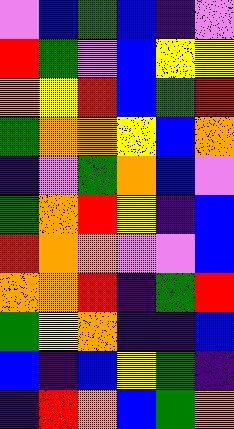[["violet", "blue", "green", "blue", "indigo", "violet"], ["red", "green", "violet", "blue", "yellow", "yellow"], ["orange", "yellow", "red", "blue", "green", "red"], ["green", "orange", "orange", "yellow", "blue", "orange"], ["indigo", "violet", "green", "orange", "blue", "violet"], ["green", "orange", "red", "yellow", "indigo", "blue"], ["red", "orange", "orange", "violet", "violet", "blue"], ["orange", "orange", "red", "indigo", "green", "red"], ["green", "yellow", "orange", "indigo", "indigo", "blue"], ["blue", "indigo", "blue", "yellow", "green", "indigo"], ["indigo", "red", "orange", "blue", "green", "orange"]]